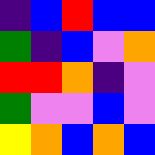[["indigo", "blue", "red", "blue", "blue"], ["green", "indigo", "blue", "violet", "orange"], ["red", "red", "orange", "indigo", "violet"], ["green", "violet", "violet", "blue", "violet"], ["yellow", "orange", "blue", "orange", "blue"]]